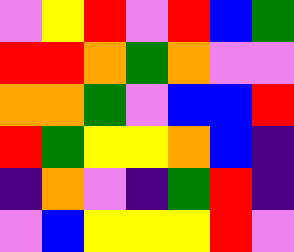[["violet", "yellow", "red", "violet", "red", "blue", "green"], ["red", "red", "orange", "green", "orange", "violet", "violet"], ["orange", "orange", "green", "violet", "blue", "blue", "red"], ["red", "green", "yellow", "yellow", "orange", "blue", "indigo"], ["indigo", "orange", "violet", "indigo", "green", "red", "indigo"], ["violet", "blue", "yellow", "yellow", "yellow", "red", "violet"]]